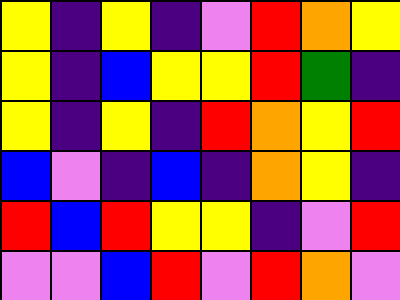[["yellow", "indigo", "yellow", "indigo", "violet", "red", "orange", "yellow"], ["yellow", "indigo", "blue", "yellow", "yellow", "red", "green", "indigo"], ["yellow", "indigo", "yellow", "indigo", "red", "orange", "yellow", "red"], ["blue", "violet", "indigo", "blue", "indigo", "orange", "yellow", "indigo"], ["red", "blue", "red", "yellow", "yellow", "indigo", "violet", "red"], ["violet", "violet", "blue", "red", "violet", "red", "orange", "violet"]]